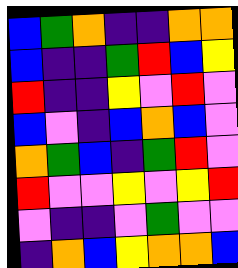[["blue", "green", "orange", "indigo", "indigo", "orange", "orange"], ["blue", "indigo", "indigo", "green", "red", "blue", "yellow"], ["red", "indigo", "indigo", "yellow", "violet", "red", "violet"], ["blue", "violet", "indigo", "blue", "orange", "blue", "violet"], ["orange", "green", "blue", "indigo", "green", "red", "violet"], ["red", "violet", "violet", "yellow", "violet", "yellow", "red"], ["violet", "indigo", "indigo", "violet", "green", "violet", "violet"], ["indigo", "orange", "blue", "yellow", "orange", "orange", "blue"]]